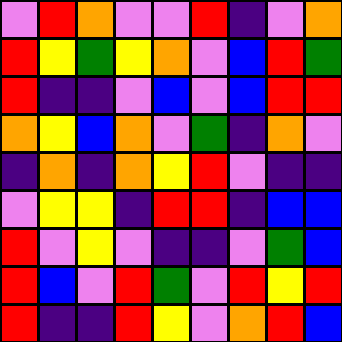[["violet", "red", "orange", "violet", "violet", "red", "indigo", "violet", "orange"], ["red", "yellow", "green", "yellow", "orange", "violet", "blue", "red", "green"], ["red", "indigo", "indigo", "violet", "blue", "violet", "blue", "red", "red"], ["orange", "yellow", "blue", "orange", "violet", "green", "indigo", "orange", "violet"], ["indigo", "orange", "indigo", "orange", "yellow", "red", "violet", "indigo", "indigo"], ["violet", "yellow", "yellow", "indigo", "red", "red", "indigo", "blue", "blue"], ["red", "violet", "yellow", "violet", "indigo", "indigo", "violet", "green", "blue"], ["red", "blue", "violet", "red", "green", "violet", "red", "yellow", "red"], ["red", "indigo", "indigo", "red", "yellow", "violet", "orange", "red", "blue"]]